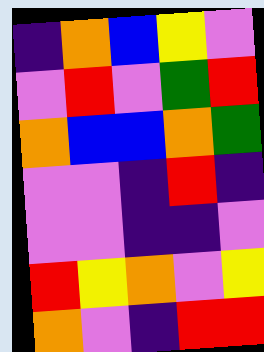[["indigo", "orange", "blue", "yellow", "violet"], ["violet", "red", "violet", "green", "red"], ["orange", "blue", "blue", "orange", "green"], ["violet", "violet", "indigo", "red", "indigo"], ["violet", "violet", "indigo", "indigo", "violet"], ["red", "yellow", "orange", "violet", "yellow"], ["orange", "violet", "indigo", "red", "red"]]